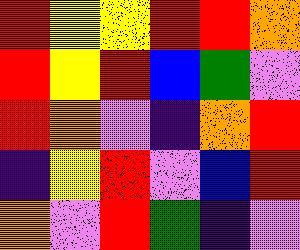[["red", "yellow", "yellow", "red", "red", "orange"], ["red", "yellow", "red", "blue", "green", "violet"], ["red", "orange", "violet", "indigo", "orange", "red"], ["indigo", "yellow", "red", "violet", "blue", "red"], ["orange", "violet", "red", "green", "indigo", "violet"]]